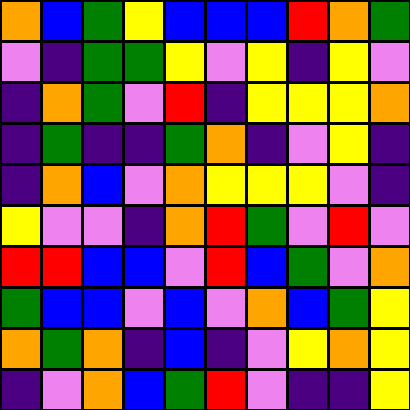[["orange", "blue", "green", "yellow", "blue", "blue", "blue", "red", "orange", "green"], ["violet", "indigo", "green", "green", "yellow", "violet", "yellow", "indigo", "yellow", "violet"], ["indigo", "orange", "green", "violet", "red", "indigo", "yellow", "yellow", "yellow", "orange"], ["indigo", "green", "indigo", "indigo", "green", "orange", "indigo", "violet", "yellow", "indigo"], ["indigo", "orange", "blue", "violet", "orange", "yellow", "yellow", "yellow", "violet", "indigo"], ["yellow", "violet", "violet", "indigo", "orange", "red", "green", "violet", "red", "violet"], ["red", "red", "blue", "blue", "violet", "red", "blue", "green", "violet", "orange"], ["green", "blue", "blue", "violet", "blue", "violet", "orange", "blue", "green", "yellow"], ["orange", "green", "orange", "indigo", "blue", "indigo", "violet", "yellow", "orange", "yellow"], ["indigo", "violet", "orange", "blue", "green", "red", "violet", "indigo", "indigo", "yellow"]]